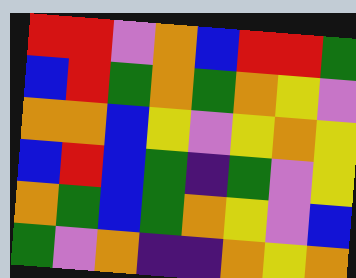[["red", "red", "violet", "orange", "blue", "red", "red", "green"], ["blue", "red", "green", "orange", "green", "orange", "yellow", "violet"], ["orange", "orange", "blue", "yellow", "violet", "yellow", "orange", "yellow"], ["blue", "red", "blue", "green", "indigo", "green", "violet", "yellow"], ["orange", "green", "blue", "green", "orange", "yellow", "violet", "blue"], ["green", "violet", "orange", "indigo", "indigo", "orange", "yellow", "orange"]]